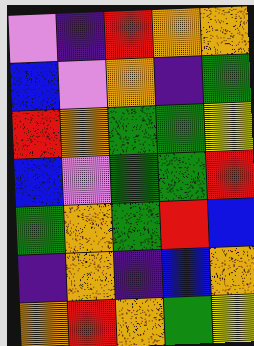[["violet", "indigo", "red", "orange", "orange"], ["blue", "violet", "orange", "indigo", "green"], ["red", "orange", "green", "green", "yellow"], ["blue", "violet", "green", "green", "red"], ["green", "orange", "green", "red", "blue"], ["indigo", "orange", "indigo", "blue", "orange"], ["orange", "red", "orange", "green", "yellow"]]